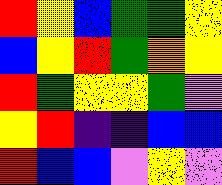[["red", "yellow", "blue", "green", "green", "yellow"], ["blue", "yellow", "red", "green", "orange", "yellow"], ["red", "green", "yellow", "yellow", "green", "violet"], ["yellow", "red", "indigo", "indigo", "blue", "blue"], ["red", "blue", "blue", "violet", "yellow", "violet"]]